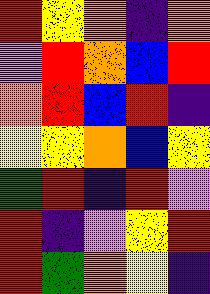[["red", "yellow", "orange", "indigo", "orange"], ["violet", "red", "orange", "blue", "red"], ["orange", "red", "blue", "red", "indigo"], ["yellow", "yellow", "orange", "blue", "yellow"], ["green", "red", "indigo", "red", "violet"], ["red", "indigo", "violet", "yellow", "red"], ["red", "green", "orange", "yellow", "indigo"]]